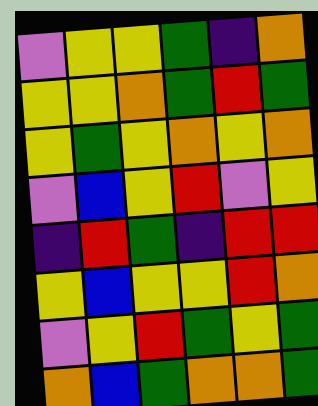[["violet", "yellow", "yellow", "green", "indigo", "orange"], ["yellow", "yellow", "orange", "green", "red", "green"], ["yellow", "green", "yellow", "orange", "yellow", "orange"], ["violet", "blue", "yellow", "red", "violet", "yellow"], ["indigo", "red", "green", "indigo", "red", "red"], ["yellow", "blue", "yellow", "yellow", "red", "orange"], ["violet", "yellow", "red", "green", "yellow", "green"], ["orange", "blue", "green", "orange", "orange", "green"]]